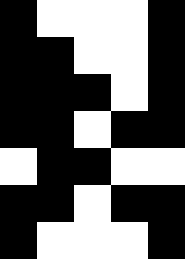[["black", "white", "white", "white", "black"], ["black", "black", "white", "white", "black"], ["black", "black", "black", "white", "black"], ["black", "black", "white", "black", "black"], ["white", "black", "black", "white", "white"], ["black", "black", "white", "black", "black"], ["black", "white", "white", "white", "black"]]